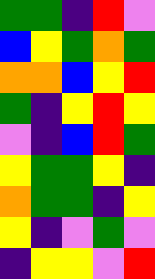[["green", "green", "indigo", "red", "violet"], ["blue", "yellow", "green", "orange", "green"], ["orange", "orange", "blue", "yellow", "red"], ["green", "indigo", "yellow", "red", "yellow"], ["violet", "indigo", "blue", "red", "green"], ["yellow", "green", "green", "yellow", "indigo"], ["orange", "green", "green", "indigo", "yellow"], ["yellow", "indigo", "violet", "green", "violet"], ["indigo", "yellow", "yellow", "violet", "red"]]